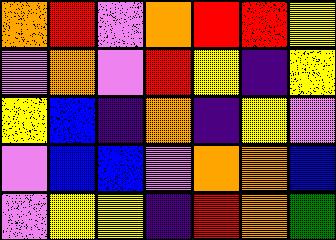[["orange", "red", "violet", "orange", "red", "red", "yellow"], ["violet", "orange", "violet", "red", "yellow", "indigo", "yellow"], ["yellow", "blue", "indigo", "orange", "indigo", "yellow", "violet"], ["violet", "blue", "blue", "violet", "orange", "orange", "blue"], ["violet", "yellow", "yellow", "indigo", "red", "orange", "green"]]